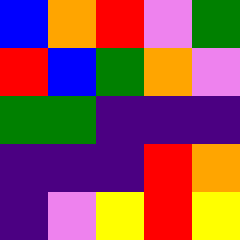[["blue", "orange", "red", "violet", "green"], ["red", "blue", "green", "orange", "violet"], ["green", "green", "indigo", "indigo", "indigo"], ["indigo", "indigo", "indigo", "red", "orange"], ["indigo", "violet", "yellow", "red", "yellow"]]